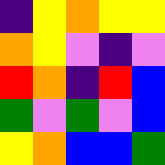[["indigo", "yellow", "orange", "yellow", "yellow"], ["orange", "yellow", "violet", "indigo", "violet"], ["red", "orange", "indigo", "red", "blue"], ["green", "violet", "green", "violet", "blue"], ["yellow", "orange", "blue", "blue", "green"]]